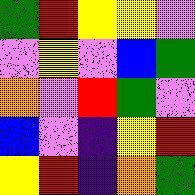[["green", "red", "yellow", "yellow", "violet"], ["violet", "yellow", "violet", "blue", "green"], ["orange", "violet", "red", "green", "violet"], ["blue", "violet", "indigo", "yellow", "red"], ["yellow", "red", "indigo", "orange", "green"]]